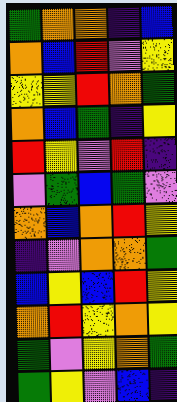[["green", "orange", "orange", "indigo", "blue"], ["orange", "blue", "red", "violet", "yellow"], ["yellow", "yellow", "red", "orange", "green"], ["orange", "blue", "green", "indigo", "yellow"], ["red", "yellow", "violet", "red", "indigo"], ["violet", "green", "blue", "green", "violet"], ["orange", "blue", "orange", "red", "yellow"], ["indigo", "violet", "orange", "orange", "green"], ["blue", "yellow", "blue", "red", "yellow"], ["orange", "red", "yellow", "orange", "yellow"], ["green", "violet", "yellow", "orange", "green"], ["green", "yellow", "violet", "blue", "indigo"]]